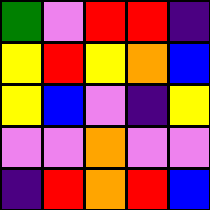[["green", "violet", "red", "red", "indigo"], ["yellow", "red", "yellow", "orange", "blue"], ["yellow", "blue", "violet", "indigo", "yellow"], ["violet", "violet", "orange", "violet", "violet"], ["indigo", "red", "orange", "red", "blue"]]